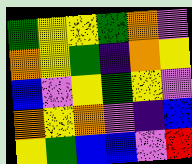[["green", "yellow", "yellow", "green", "orange", "violet"], ["orange", "yellow", "green", "indigo", "orange", "yellow"], ["blue", "violet", "yellow", "green", "yellow", "violet"], ["orange", "yellow", "orange", "violet", "indigo", "blue"], ["yellow", "green", "blue", "blue", "violet", "red"]]